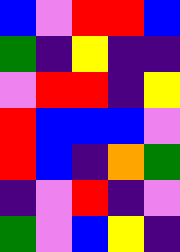[["blue", "violet", "red", "red", "blue"], ["green", "indigo", "yellow", "indigo", "indigo"], ["violet", "red", "red", "indigo", "yellow"], ["red", "blue", "blue", "blue", "violet"], ["red", "blue", "indigo", "orange", "green"], ["indigo", "violet", "red", "indigo", "violet"], ["green", "violet", "blue", "yellow", "indigo"]]